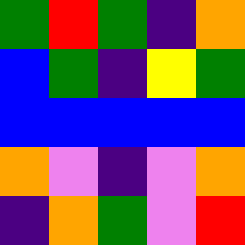[["green", "red", "green", "indigo", "orange"], ["blue", "green", "indigo", "yellow", "green"], ["blue", "blue", "blue", "blue", "blue"], ["orange", "violet", "indigo", "violet", "orange"], ["indigo", "orange", "green", "violet", "red"]]